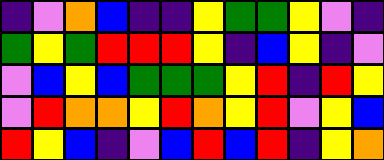[["indigo", "violet", "orange", "blue", "indigo", "indigo", "yellow", "green", "green", "yellow", "violet", "indigo"], ["green", "yellow", "green", "red", "red", "red", "yellow", "indigo", "blue", "yellow", "indigo", "violet"], ["violet", "blue", "yellow", "blue", "green", "green", "green", "yellow", "red", "indigo", "red", "yellow"], ["violet", "red", "orange", "orange", "yellow", "red", "orange", "yellow", "red", "violet", "yellow", "blue"], ["red", "yellow", "blue", "indigo", "violet", "blue", "red", "blue", "red", "indigo", "yellow", "orange"]]